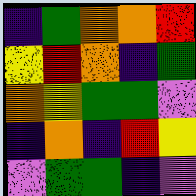[["indigo", "green", "orange", "orange", "red"], ["yellow", "red", "orange", "indigo", "green"], ["orange", "yellow", "green", "green", "violet"], ["indigo", "orange", "indigo", "red", "yellow"], ["violet", "green", "green", "indigo", "violet"]]